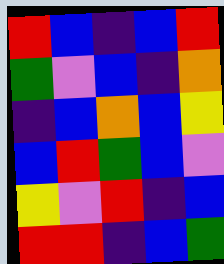[["red", "blue", "indigo", "blue", "red"], ["green", "violet", "blue", "indigo", "orange"], ["indigo", "blue", "orange", "blue", "yellow"], ["blue", "red", "green", "blue", "violet"], ["yellow", "violet", "red", "indigo", "blue"], ["red", "red", "indigo", "blue", "green"]]